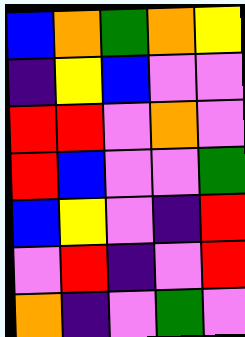[["blue", "orange", "green", "orange", "yellow"], ["indigo", "yellow", "blue", "violet", "violet"], ["red", "red", "violet", "orange", "violet"], ["red", "blue", "violet", "violet", "green"], ["blue", "yellow", "violet", "indigo", "red"], ["violet", "red", "indigo", "violet", "red"], ["orange", "indigo", "violet", "green", "violet"]]